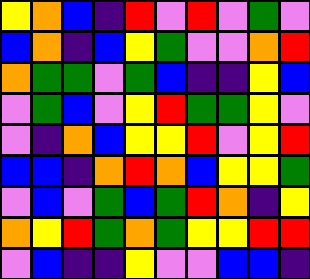[["yellow", "orange", "blue", "indigo", "red", "violet", "red", "violet", "green", "violet"], ["blue", "orange", "indigo", "blue", "yellow", "green", "violet", "violet", "orange", "red"], ["orange", "green", "green", "violet", "green", "blue", "indigo", "indigo", "yellow", "blue"], ["violet", "green", "blue", "violet", "yellow", "red", "green", "green", "yellow", "violet"], ["violet", "indigo", "orange", "blue", "yellow", "yellow", "red", "violet", "yellow", "red"], ["blue", "blue", "indigo", "orange", "red", "orange", "blue", "yellow", "yellow", "green"], ["violet", "blue", "violet", "green", "blue", "green", "red", "orange", "indigo", "yellow"], ["orange", "yellow", "red", "green", "orange", "green", "yellow", "yellow", "red", "red"], ["violet", "blue", "indigo", "indigo", "yellow", "violet", "violet", "blue", "blue", "indigo"]]